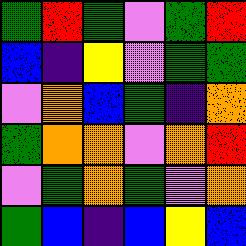[["green", "red", "green", "violet", "green", "red"], ["blue", "indigo", "yellow", "violet", "green", "green"], ["violet", "orange", "blue", "green", "indigo", "orange"], ["green", "orange", "orange", "violet", "orange", "red"], ["violet", "green", "orange", "green", "violet", "orange"], ["green", "blue", "indigo", "blue", "yellow", "blue"]]